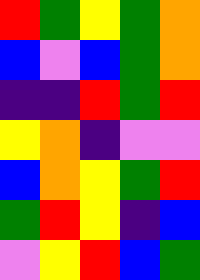[["red", "green", "yellow", "green", "orange"], ["blue", "violet", "blue", "green", "orange"], ["indigo", "indigo", "red", "green", "red"], ["yellow", "orange", "indigo", "violet", "violet"], ["blue", "orange", "yellow", "green", "red"], ["green", "red", "yellow", "indigo", "blue"], ["violet", "yellow", "red", "blue", "green"]]